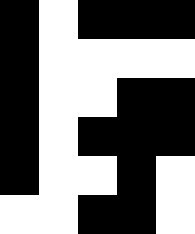[["black", "white", "black", "black", "black"], ["black", "white", "white", "white", "white"], ["black", "white", "white", "black", "black"], ["black", "white", "black", "black", "black"], ["black", "white", "white", "black", "white"], ["white", "white", "black", "black", "white"]]